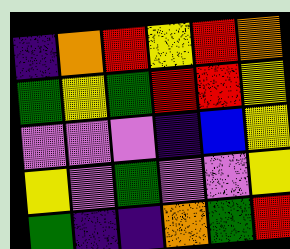[["indigo", "orange", "red", "yellow", "red", "orange"], ["green", "yellow", "green", "red", "red", "yellow"], ["violet", "violet", "violet", "indigo", "blue", "yellow"], ["yellow", "violet", "green", "violet", "violet", "yellow"], ["green", "indigo", "indigo", "orange", "green", "red"]]